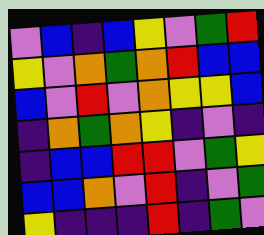[["violet", "blue", "indigo", "blue", "yellow", "violet", "green", "red"], ["yellow", "violet", "orange", "green", "orange", "red", "blue", "blue"], ["blue", "violet", "red", "violet", "orange", "yellow", "yellow", "blue"], ["indigo", "orange", "green", "orange", "yellow", "indigo", "violet", "indigo"], ["indigo", "blue", "blue", "red", "red", "violet", "green", "yellow"], ["blue", "blue", "orange", "violet", "red", "indigo", "violet", "green"], ["yellow", "indigo", "indigo", "indigo", "red", "indigo", "green", "violet"]]